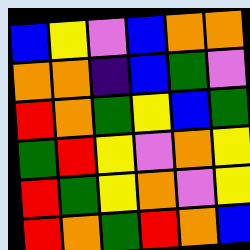[["blue", "yellow", "violet", "blue", "orange", "orange"], ["orange", "orange", "indigo", "blue", "green", "violet"], ["red", "orange", "green", "yellow", "blue", "green"], ["green", "red", "yellow", "violet", "orange", "yellow"], ["red", "green", "yellow", "orange", "violet", "yellow"], ["red", "orange", "green", "red", "orange", "blue"]]